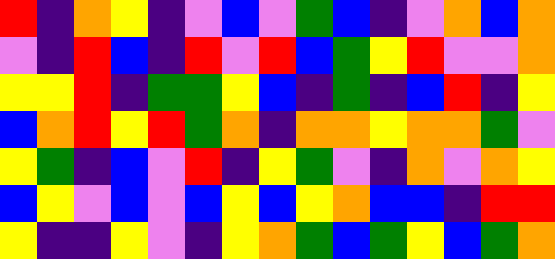[["red", "indigo", "orange", "yellow", "indigo", "violet", "blue", "violet", "green", "blue", "indigo", "violet", "orange", "blue", "orange"], ["violet", "indigo", "red", "blue", "indigo", "red", "violet", "red", "blue", "green", "yellow", "red", "violet", "violet", "orange"], ["yellow", "yellow", "red", "indigo", "green", "green", "yellow", "blue", "indigo", "green", "indigo", "blue", "red", "indigo", "yellow"], ["blue", "orange", "red", "yellow", "red", "green", "orange", "indigo", "orange", "orange", "yellow", "orange", "orange", "green", "violet"], ["yellow", "green", "indigo", "blue", "violet", "red", "indigo", "yellow", "green", "violet", "indigo", "orange", "violet", "orange", "yellow"], ["blue", "yellow", "violet", "blue", "violet", "blue", "yellow", "blue", "yellow", "orange", "blue", "blue", "indigo", "red", "red"], ["yellow", "indigo", "indigo", "yellow", "violet", "indigo", "yellow", "orange", "green", "blue", "green", "yellow", "blue", "green", "orange"]]